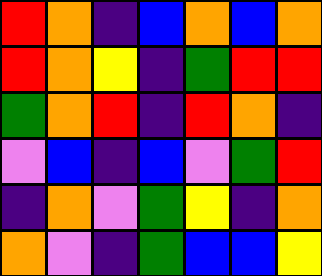[["red", "orange", "indigo", "blue", "orange", "blue", "orange"], ["red", "orange", "yellow", "indigo", "green", "red", "red"], ["green", "orange", "red", "indigo", "red", "orange", "indigo"], ["violet", "blue", "indigo", "blue", "violet", "green", "red"], ["indigo", "orange", "violet", "green", "yellow", "indigo", "orange"], ["orange", "violet", "indigo", "green", "blue", "blue", "yellow"]]